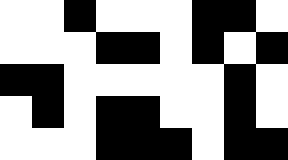[["white", "white", "black", "white", "white", "white", "black", "black", "white"], ["white", "white", "white", "black", "black", "white", "black", "white", "black"], ["black", "black", "white", "white", "white", "white", "white", "black", "white"], ["white", "black", "white", "black", "black", "white", "white", "black", "white"], ["white", "white", "white", "black", "black", "black", "white", "black", "black"]]